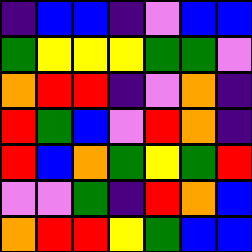[["indigo", "blue", "blue", "indigo", "violet", "blue", "blue"], ["green", "yellow", "yellow", "yellow", "green", "green", "violet"], ["orange", "red", "red", "indigo", "violet", "orange", "indigo"], ["red", "green", "blue", "violet", "red", "orange", "indigo"], ["red", "blue", "orange", "green", "yellow", "green", "red"], ["violet", "violet", "green", "indigo", "red", "orange", "blue"], ["orange", "red", "red", "yellow", "green", "blue", "blue"]]